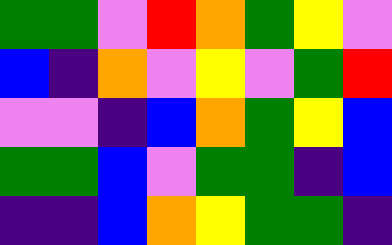[["green", "green", "violet", "red", "orange", "green", "yellow", "violet"], ["blue", "indigo", "orange", "violet", "yellow", "violet", "green", "red"], ["violet", "violet", "indigo", "blue", "orange", "green", "yellow", "blue"], ["green", "green", "blue", "violet", "green", "green", "indigo", "blue"], ["indigo", "indigo", "blue", "orange", "yellow", "green", "green", "indigo"]]